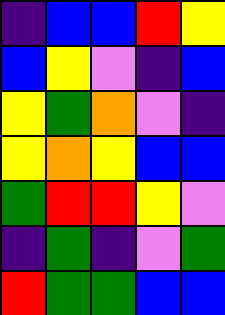[["indigo", "blue", "blue", "red", "yellow"], ["blue", "yellow", "violet", "indigo", "blue"], ["yellow", "green", "orange", "violet", "indigo"], ["yellow", "orange", "yellow", "blue", "blue"], ["green", "red", "red", "yellow", "violet"], ["indigo", "green", "indigo", "violet", "green"], ["red", "green", "green", "blue", "blue"]]